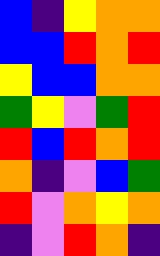[["blue", "indigo", "yellow", "orange", "orange"], ["blue", "blue", "red", "orange", "red"], ["yellow", "blue", "blue", "orange", "orange"], ["green", "yellow", "violet", "green", "red"], ["red", "blue", "red", "orange", "red"], ["orange", "indigo", "violet", "blue", "green"], ["red", "violet", "orange", "yellow", "orange"], ["indigo", "violet", "red", "orange", "indigo"]]